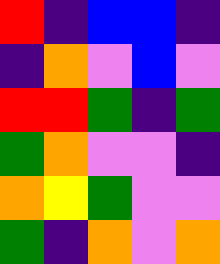[["red", "indigo", "blue", "blue", "indigo"], ["indigo", "orange", "violet", "blue", "violet"], ["red", "red", "green", "indigo", "green"], ["green", "orange", "violet", "violet", "indigo"], ["orange", "yellow", "green", "violet", "violet"], ["green", "indigo", "orange", "violet", "orange"]]